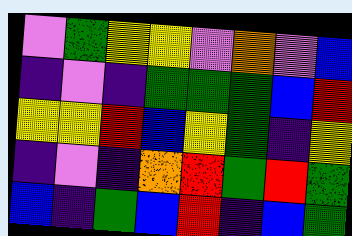[["violet", "green", "yellow", "yellow", "violet", "orange", "violet", "blue"], ["indigo", "violet", "indigo", "green", "green", "green", "blue", "red"], ["yellow", "yellow", "red", "blue", "yellow", "green", "indigo", "yellow"], ["indigo", "violet", "indigo", "orange", "red", "green", "red", "green"], ["blue", "indigo", "green", "blue", "red", "indigo", "blue", "green"]]